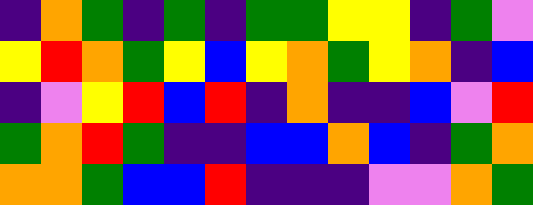[["indigo", "orange", "green", "indigo", "green", "indigo", "green", "green", "yellow", "yellow", "indigo", "green", "violet"], ["yellow", "red", "orange", "green", "yellow", "blue", "yellow", "orange", "green", "yellow", "orange", "indigo", "blue"], ["indigo", "violet", "yellow", "red", "blue", "red", "indigo", "orange", "indigo", "indigo", "blue", "violet", "red"], ["green", "orange", "red", "green", "indigo", "indigo", "blue", "blue", "orange", "blue", "indigo", "green", "orange"], ["orange", "orange", "green", "blue", "blue", "red", "indigo", "indigo", "indigo", "violet", "violet", "orange", "green"]]